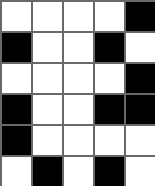[["white", "white", "white", "white", "black"], ["black", "white", "white", "black", "white"], ["white", "white", "white", "white", "black"], ["black", "white", "white", "black", "black"], ["black", "white", "white", "white", "white"], ["white", "black", "white", "black", "white"]]